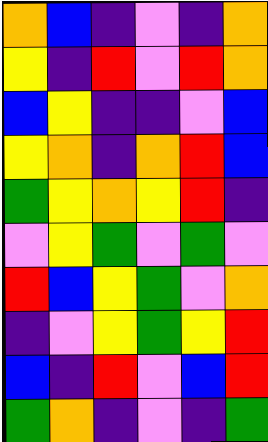[["orange", "blue", "indigo", "violet", "indigo", "orange"], ["yellow", "indigo", "red", "violet", "red", "orange"], ["blue", "yellow", "indigo", "indigo", "violet", "blue"], ["yellow", "orange", "indigo", "orange", "red", "blue"], ["green", "yellow", "orange", "yellow", "red", "indigo"], ["violet", "yellow", "green", "violet", "green", "violet"], ["red", "blue", "yellow", "green", "violet", "orange"], ["indigo", "violet", "yellow", "green", "yellow", "red"], ["blue", "indigo", "red", "violet", "blue", "red"], ["green", "orange", "indigo", "violet", "indigo", "green"]]